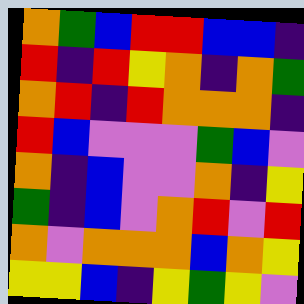[["orange", "green", "blue", "red", "red", "blue", "blue", "indigo"], ["red", "indigo", "red", "yellow", "orange", "indigo", "orange", "green"], ["orange", "red", "indigo", "red", "orange", "orange", "orange", "indigo"], ["red", "blue", "violet", "violet", "violet", "green", "blue", "violet"], ["orange", "indigo", "blue", "violet", "violet", "orange", "indigo", "yellow"], ["green", "indigo", "blue", "violet", "orange", "red", "violet", "red"], ["orange", "violet", "orange", "orange", "orange", "blue", "orange", "yellow"], ["yellow", "yellow", "blue", "indigo", "yellow", "green", "yellow", "violet"]]